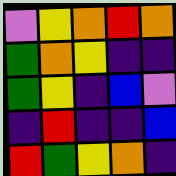[["violet", "yellow", "orange", "red", "orange"], ["green", "orange", "yellow", "indigo", "indigo"], ["green", "yellow", "indigo", "blue", "violet"], ["indigo", "red", "indigo", "indigo", "blue"], ["red", "green", "yellow", "orange", "indigo"]]